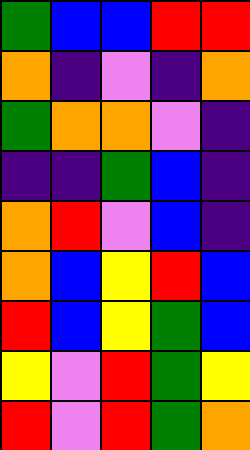[["green", "blue", "blue", "red", "red"], ["orange", "indigo", "violet", "indigo", "orange"], ["green", "orange", "orange", "violet", "indigo"], ["indigo", "indigo", "green", "blue", "indigo"], ["orange", "red", "violet", "blue", "indigo"], ["orange", "blue", "yellow", "red", "blue"], ["red", "blue", "yellow", "green", "blue"], ["yellow", "violet", "red", "green", "yellow"], ["red", "violet", "red", "green", "orange"]]